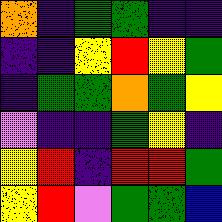[["orange", "indigo", "green", "green", "indigo", "indigo"], ["indigo", "indigo", "yellow", "red", "yellow", "green"], ["indigo", "green", "green", "orange", "green", "yellow"], ["violet", "indigo", "indigo", "green", "yellow", "indigo"], ["yellow", "red", "indigo", "red", "red", "green"], ["yellow", "red", "violet", "green", "green", "blue"]]